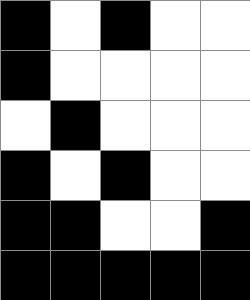[["black", "white", "black", "white", "white"], ["black", "white", "white", "white", "white"], ["white", "black", "white", "white", "white"], ["black", "white", "black", "white", "white"], ["black", "black", "white", "white", "black"], ["black", "black", "black", "black", "black"]]